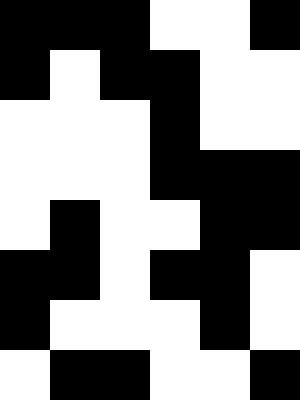[["black", "black", "black", "white", "white", "black"], ["black", "white", "black", "black", "white", "white"], ["white", "white", "white", "black", "white", "white"], ["white", "white", "white", "black", "black", "black"], ["white", "black", "white", "white", "black", "black"], ["black", "black", "white", "black", "black", "white"], ["black", "white", "white", "white", "black", "white"], ["white", "black", "black", "white", "white", "black"]]